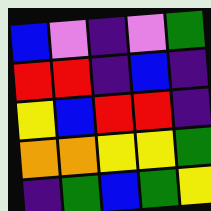[["blue", "violet", "indigo", "violet", "green"], ["red", "red", "indigo", "blue", "indigo"], ["yellow", "blue", "red", "red", "indigo"], ["orange", "orange", "yellow", "yellow", "green"], ["indigo", "green", "blue", "green", "yellow"]]